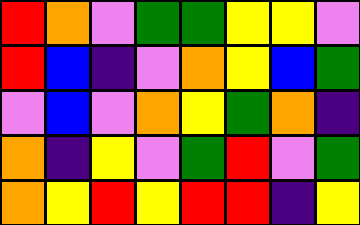[["red", "orange", "violet", "green", "green", "yellow", "yellow", "violet"], ["red", "blue", "indigo", "violet", "orange", "yellow", "blue", "green"], ["violet", "blue", "violet", "orange", "yellow", "green", "orange", "indigo"], ["orange", "indigo", "yellow", "violet", "green", "red", "violet", "green"], ["orange", "yellow", "red", "yellow", "red", "red", "indigo", "yellow"]]